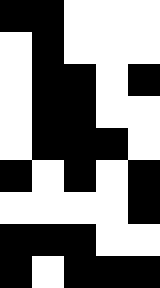[["black", "black", "white", "white", "white"], ["white", "black", "white", "white", "white"], ["white", "black", "black", "white", "black"], ["white", "black", "black", "white", "white"], ["white", "black", "black", "black", "white"], ["black", "white", "black", "white", "black"], ["white", "white", "white", "white", "black"], ["black", "black", "black", "white", "white"], ["black", "white", "black", "black", "black"]]